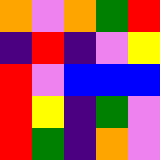[["orange", "violet", "orange", "green", "red"], ["indigo", "red", "indigo", "violet", "yellow"], ["red", "violet", "blue", "blue", "blue"], ["red", "yellow", "indigo", "green", "violet"], ["red", "green", "indigo", "orange", "violet"]]